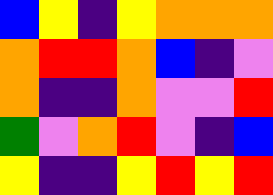[["blue", "yellow", "indigo", "yellow", "orange", "orange", "orange"], ["orange", "red", "red", "orange", "blue", "indigo", "violet"], ["orange", "indigo", "indigo", "orange", "violet", "violet", "red"], ["green", "violet", "orange", "red", "violet", "indigo", "blue"], ["yellow", "indigo", "indigo", "yellow", "red", "yellow", "red"]]